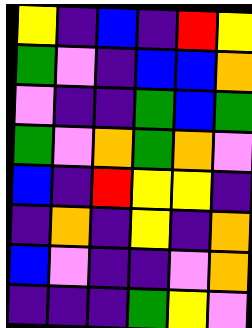[["yellow", "indigo", "blue", "indigo", "red", "yellow"], ["green", "violet", "indigo", "blue", "blue", "orange"], ["violet", "indigo", "indigo", "green", "blue", "green"], ["green", "violet", "orange", "green", "orange", "violet"], ["blue", "indigo", "red", "yellow", "yellow", "indigo"], ["indigo", "orange", "indigo", "yellow", "indigo", "orange"], ["blue", "violet", "indigo", "indigo", "violet", "orange"], ["indigo", "indigo", "indigo", "green", "yellow", "violet"]]